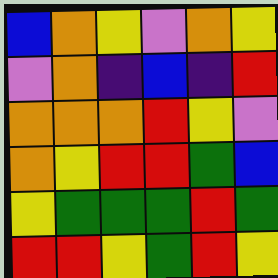[["blue", "orange", "yellow", "violet", "orange", "yellow"], ["violet", "orange", "indigo", "blue", "indigo", "red"], ["orange", "orange", "orange", "red", "yellow", "violet"], ["orange", "yellow", "red", "red", "green", "blue"], ["yellow", "green", "green", "green", "red", "green"], ["red", "red", "yellow", "green", "red", "yellow"]]